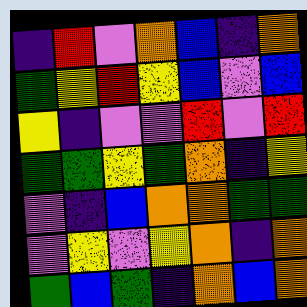[["indigo", "red", "violet", "orange", "blue", "indigo", "orange"], ["green", "yellow", "red", "yellow", "blue", "violet", "blue"], ["yellow", "indigo", "violet", "violet", "red", "violet", "red"], ["green", "green", "yellow", "green", "orange", "indigo", "yellow"], ["violet", "indigo", "blue", "orange", "orange", "green", "green"], ["violet", "yellow", "violet", "yellow", "orange", "indigo", "orange"], ["green", "blue", "green", "indigo", "orange", "blue", "orange"]]